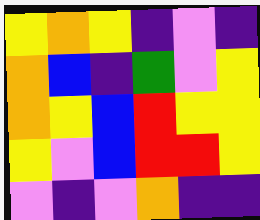[["yellow", "orange", "yellow", "indigo", "violet", "indigo"], ["orange", "blue", "indigo", "green", "violet", "yellow"], ["orange", "yellow", "blue", "red", "yellow", "yellow"], ["yellow", "violet", "blue", "red", "red", "yellow"], ["violet", "indigo", "violet", "orange", "indigo", "indigo"]]